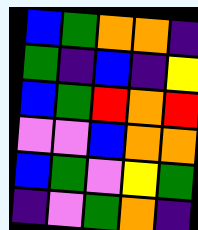[["blue", "green", "orange", "orange", "indigo"], ["green", "indigo", "blue", "indigo", "yellow"], ["blue", "green", "red", "orange", "red"], ["violet", "violet", "blue", "orange", "orange"], ["blue", "green", "violet", "yellow", "green"], ["indigo", "violet", "green", "orange", "indigo"]]